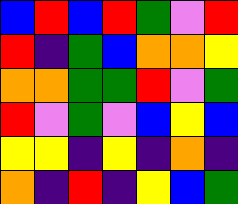[["blue", "red", "blue", "red", "green", "violet", "red"], ["red", "indigo", "green", "blue", "orange", "orange", "yellow"], ["orange", "orange", "green", "green", "red", "violet", "green"], ["red", "violet", "green", "violet", "blue", "yellow", "blue"], ["yellow", "yellow", "indigo", "yellow", "indigo", "orange", "indigo"], ["orange", "indigo", "red", "indigo", "yellow", "blue", "green"]]